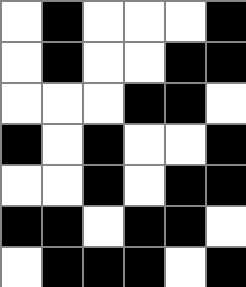[["white", "black", "white", "white", "white", "black"], ["white", "black", "white", "white", "black", "black"], ["white", "white", "white", "black", "black", "white"], ["black", "white", "black", "white", "white", "black"], ["white", "white", "black", "white", "black", "black"], ["black", "black", "white", "black", "black", "white"], ["white", "black", "black", "black", "white", "black"]]